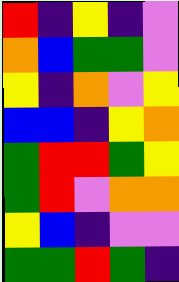[["red", "indigo", "yellow", "indigo", "violet"], ["orange", "blue", "green", "green", "violet"], ["yellow", "indigo", "orange", "violet", "yellow"], ["blue", "blue", "indigo", "yellow", "orange"], ["green", "red", "red", "green", "yellow"], ["green", "red", "violet", "orange", "orange"], ["yellow", "blue", "indigo", "violet", "violet"], ["green", "green", "red", "green", "indigo"]]